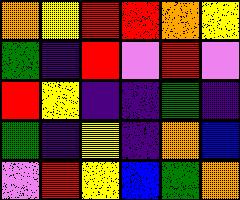[["orange", "yellow", "red", "red", "orange", "yellow"], ["green", "indigo", "red", "violet", "red", "violet"], ["red", "yellow", "indigo", "indigo", "green", "indigo"], ["green", "indigo", "yellow", "indigo", "orange", "blue"], ["violet", "red", "yellow", "blue", "green", "orange"]]